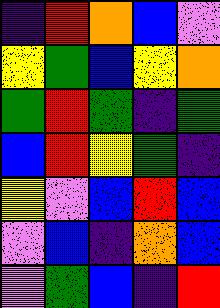[["indigo", "red", "orange", "blue", "violet"], ["yellow", "green", "blue", "yellow", "orange"], ["green", "red", "green", "indigo", "green"], ["blue", "red", "yellow", "green", "indigo"], ["yellow", "violet", "blue", "red", "blue"], ["violet", "blue", "indigo", "orange", "blue"], ["violet", "green", "blue", "indigo", "red"]]